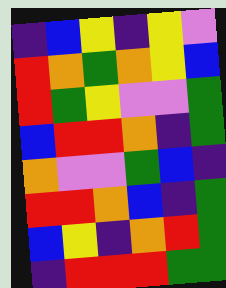[["indigo", "blue", "yellow", "indigo", "yellow", "violet"], ["red", "orange", "green", "orange", "yellow", "blue"], ["red", "green", "yellow", "violet", "violet", "green"], ["blue", "red", "red", "orange", "indigo", "green"], ["orange", "violet", "violet", "green", "blue", "indigo"], ["red", "red", "orange", "blue", "indigo", "green"], ["blue", "yellow", "indigo", "orange", "red", "green"], ["indigo", "red", "red", "red", "green", "green"]]